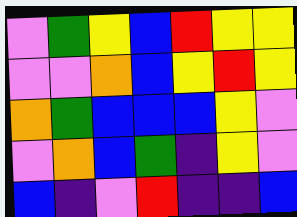[["violet", "green", "yellow", "blue", "red", "yellow", "yellow"], ["violet", "violet", "orange", "blue", "yellow", "red", "yellow"], ["orange", "green", "blue", "blue", "blue", "yellow", "violet"], ["violet", "orange", "blue", "green", "indigo", "yellow", "violet"], ["blue", "indigo", "violet", "red", "indigo", "indigo", "blue"]]